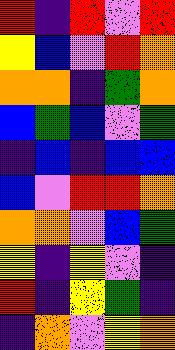[["red", "indigo", "red", "violet", "red"], ["yellow", "blue", "violet", "red", "orange"], ["orange", "orange", "indigo", "green", "orange"], ["blue", "green", "blue", "violet", "green"], ["indigo", "blue", "indigo", "blue", "blue"], ["blue", "violet", "red", "red", "orange"], ["orange", "orange", "violet", "blue", "green"], ["yellow", "indigo", "yellow", "violet", "indigo"], ["red", "indigo", "yellow", "green", "indigo"], ["indigo", "orange", "violet", "yellow", "orange"]]